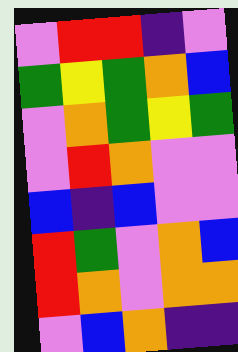[["violet", "red", "red", "indigo", "violet"], ["green", "yellow", "green", "orange", "blue"], ["violet", "orange", "green", "yellow", "green"], ["violet", "red", "orange", "violet", "violet"], ["blue", "indigo", "blue", "violet", "violet"], ["red", "green", "violet", "orange", "blue"], ["red", "orange", "violet", "orange", "orange"], ["violet", "blue", "orange", "indigo", "indigo"]]